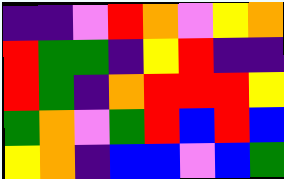[["indigo", "indigo", "violet", "red", "orange", "violet", "yellow", "orange"], ["red", "green", "green", "indigo", "yellow", "red", "indigo", "indigo"], ["red", "green", "indigo", "orange", "red", "red", "red", "yellow"], ["green", "orange", "violet", "green", "red", "blue", "red", "blue"], ["yellow", "orange", "indigo", "blue", "blue", "violet", "blue", "green"]]